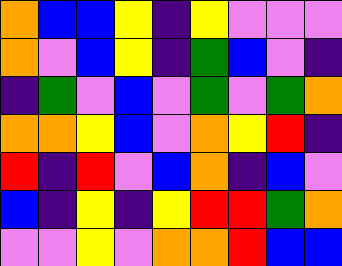[["orange", "blue", "blue", "yellow", "indigo", "yellow", "violet", "violet", "violet"], ["orange", "violet", "blue", "yellow", "indigo", "green", "blue", "violet", "indigo"], ["indigo", "green", "violet", "blue", "violet", "green", "violet", "green", "orange"], ["orange", "orange", "yellow", "blue", "violet", "orange", "yellow", "red", "indigo"], ["red", "indigo", "red", "violet", "blue", "orange", "indigo", "blue", "violet"], ["blue", "indigo", "yellow", "indigo", "yellow", "red", "red", "green", "orange"], ["violet", "violet", "yellow", "violet", "orange", "orange", "red", "blue", "blue"]]